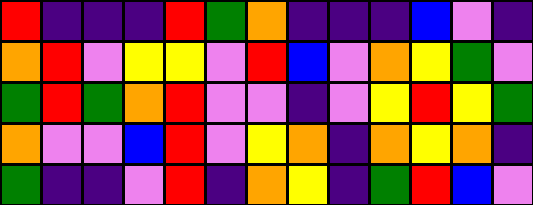[["red", "indigo", "indigo", "indigo", "red", "green", "orange", "indigo", "indigo", "indigo", "blue", "violet", "indigo"], ["orange", "red", "violet", "yellow", "yellow", "violet", "red", "blue", "violet", "orange", "yellow", "green", "violet"], ["green", "red", "green", "orange", "red", "violet", "violet", "indigo", "violet", "yellow", "red", "yellow", "green"], ["orange", "violet", "violet", "blue", "red", "violet", "yellow", "orange", "indigo", "orange", "yellow", "orange", "indigo"], ["green", "indigo", "indigo", "violet", "red", "indigo", "orange", "yellow", "indigo", "green", "red", "blue", "violet"]]